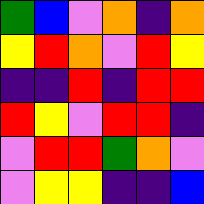[["green", "blue", "violet", "orange", "indigo", "orange"], ["yellow", "red", "orange", "violet", "red", "yellow"], ["indigo", "indigo", "red", "indigo", "red", "red"], ["red", "yellow", "violet", "red", "red", "indigo"], ["violet", "red", "red", "green", "orange", "violet"], ["violet", "yellow", "yellow", "indigo", "indigo", "blue"]]